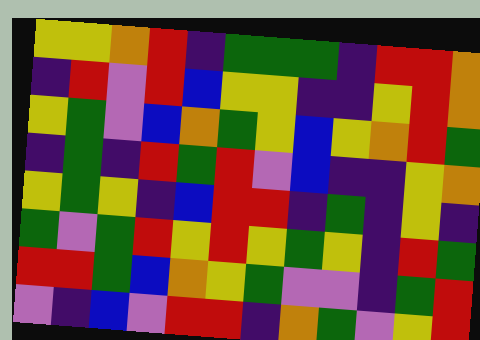[["yellow", "yellow", "orange", "red", "indigo", "green", "green", "green", "indigo", "red", "red", "orange"], ["indigo", "red", "violet", "red", "blue", "yellow", "yellow", "indigo", "indigo", "yellow", "red", "orange"], ["yellow", "green", "violet", "blue", "orange", "green", "yellow", "blue", "yellow", "orange", "red", "green"], ["indigo", "green", "indigo", "red", "green", "red", "violet", "blue", "indigo", "indigo", "yellow", "orange"], ["yellow", "green", "yellow", "indigo", "blue", "red", "red", "indigo", "green", "indigo", "yellow", "indigo"], ["green", "violet", "green", "red", "yellow", "red", "yellow", "green", "yellow", "indigo", "red", "green"], ["red", "red", "green", "blue", "orange", "yellow", "green", "violet", "violet", "indigo", "green", "red"], ["violet", "indigo", "blue", "violet", "red", "red", "indigo", "orange", "green", "violet", "yellow", "red"]]